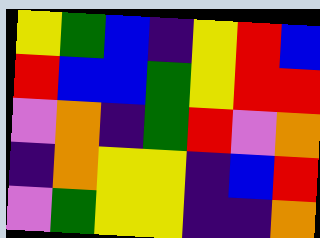[["yellow", "green", "blue", "indigo", "yellow", "red", "blue"], ["red", "blue", "blue", "green", "yellow", "red", "red"], ["violet", "orange", "indigo", "green", "red", "violet", "orange"], ["indigo", "orange", "yellow", "yellow", "indigo", "blue", "red"], ["violet", "green", "yellow", "yellow", "indigo", "indigo", "orange"]]